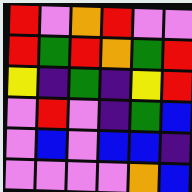[["red", "violet", "orange", "red", "violet", "violet"], ["red", "green", "red", "orange", "green", "red"], ["yellow", "indigo", "green", "indigo", "yellow", "red"], ["violet", "red", "violet", "indigo", "green", "blue"], ["violet", "blue", "violet", "blue", "blue", "indigo"], ["violet", "violet", "violet", "violet", "orange", "blue"]]